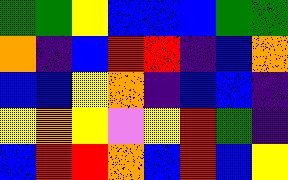[["green", "green", "yellow", "blue", "blue", "blue", "green", "green"], ["orange", "indigo", "blue", "red", "red", "indigo", "blue", "orange"], ["blue", "blue", "yellow", "orange", "indigo", "blue", "blue", "indigo"], ["yellow", "orange", "yellow", "violet", "yellow", "red", "green", "indigo"], ["blue", "red", "red", "orange", "blue", "red", "blue", "yellow"]]